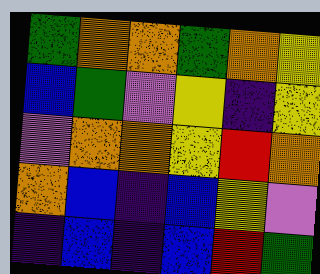[["green", "orange", "orange", "green", "orange", "yellow"], ["blue", "green", "violet", "yellow", "indigo", "yellow"], ["violet", "orange", "orange", "yellow", "red", "orange"], ["orange", "blue", "indigo", "blue", "yellow", "violet"], ["indigo", "blue", "indigo", "blue", "red", "green"]]